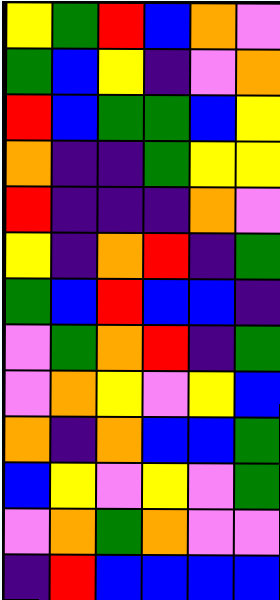[["yellow", "green", "red", "blue", "orange", "violet"], ["green", "blue", "yellow", "indigo", "violet", "orange"], ["red", "blue", "green", "green", "blue", "yellow"], ["orange", "indigo", "indigo", "green", "yellow", "yellow"], ["red", "indigo", "indigo", "indigo", "orange", "violet"], ["yellow", "indigo", "orange", "red", "indigo", "green"], ["green", "blue", "red", "blue", "blue", "indigo"], ["violet", "green", "orange", "red", "indigo", "green"], ["violet", "orange", "yellow", "violet", "yellow", "blue"], ["orange", "indigo", "orange", "blue", "blue", "green"], ["blue", "yellow", "violet", "yellow", "violet", "green"], ["violet", "orange", "green", "orange", "violet", "violet"], ["indigo", "red", "blue", "blue", "blue", "blue"]]